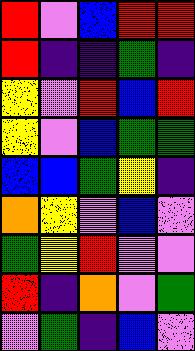[["red", "violet", "blue", "red", "red"], ["red", "indigo", "indigo", "green", "indigo"], ["yellow", "violet", "red", "blue", "red"], ["yellow", "violet", "blue", "green", "green"], ["blue", "blue", "green", "yellow", "indigo"], ["orange", "yellow", "violet", "blue", "violet"], ["green", "yellow", "red", "violet", "violet"], ["red", "indigo", "orange", "violet", "green"], ["violet", "green", "indigo", "blue", "violet"]]